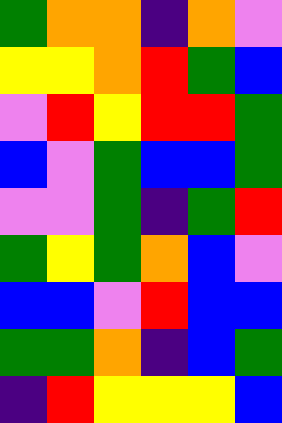[["green", "orange", "orange", "indigo", "orange", "violet"], ["yellow", "yellow", "orange", "red", "green", "blue"], ["violet", "red", "yellow", "red", "red", "green"], ["blue", "violet", "green", "blue", "blue", "green"], ["violet", "violet", "green", "indigo", "green", "red"], ["green", "yellow", "green", "orange", "blue", "violet"], ["blue", "blue", "violet", "red", "blue", "blue"], ["green", "green", "orange", "indigo", "blue", "green"], ["indigo", "red", "yellow", "yellow", "yellow", "blue"]]